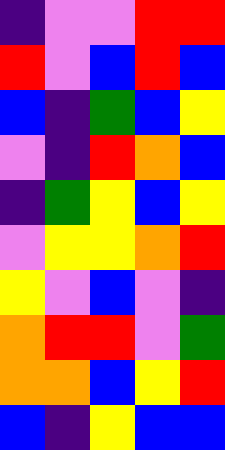[["indigo", "violet", "violet", "red", "red"], ["red", "violet", "blue", "red", "blue"], ["blue", "indigo", "green", "blue", "yellow"], ["violet", "indigo", "red", "orange", "blue"], ["indigo", "green", "yellow", "blue", "yellow"], ["violet", "yellow", "yellow", "orange", "red"], ["yellow", "violet", "blue", "violet", "indigo"], ["orange", "red", "red", "violet", "green"], ["orange", "orange", "blue", "yellow", "red"], ["blue", "indigo", "yellow", "blue", "blue"]]